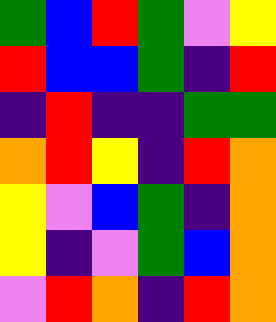[["green", "blue", "red", "green", "violet", "yellow"], ["red", "blue", "blue", "green", "indigo", "red"], ["indigo", "red", "indigo", "indigo", "green", "green"], ["orange", "red", "yellow", "indigo", "red", "orange"], ["yellow", "violet", "blue", "green", "indigo", "orange"], ["yellow", "indigo", "violet", "green", "blue", "orange"], ["violet", "red", "orange", "indigo", "red", "orange"]]